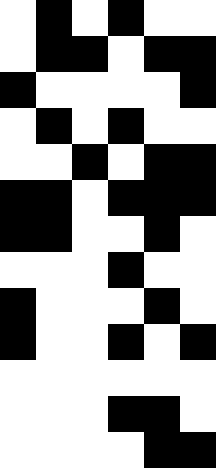[["white", "black", "white", "black", "white", "white"], ["white", "black", "black", "white", "black", "black"], ["black", "white", "white", "white", "white", "black"], ["white", "black", "white", "black", "white", "white"], ["white", "white", "black", "white", "black", "black"], ["black", "black", "white", "black", "black", "black"], ["black", "black", "white", "white", "black", "white"], ["white", "white", "white", "black", "white", "white"], ["black", "white", "white", "white", "black", "white"], ["black", "white", "white", "black", "white", "black"], ["white", "white", "white", "white", "white", "white"], ["white", "white", "white", "black", "black", "white"], ["white", "white", "white", "white", "black", "black"]]